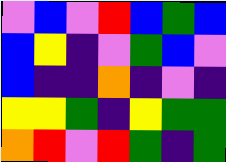[["violet", "blue", "violet", "red", "blue", "green", "blue"], ["blue", "yellow", "indigo", "violet", "green", "blue", "violet"], ["blue", "indigo", "indigo", "orange", "indigo", "violet", "indigo"], ["yellow", "yellow", "green", "indigo", "yellow", "green", "green"], ["orange", "red", "violet", "red", "green", "indigo", "green"]]